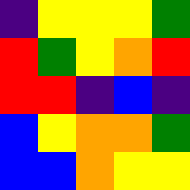[["indigo", "yellow", "yellow", "yellow", "green"], ["red", "green", "yellow", "orange", "red"], ["red", "red", "indigo", "blue", "indigo"], ["blue", "yellow", "orange", "orange", "green"], ["blue", "blue", "orange", "yellow", "yellow"]]